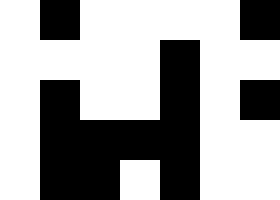[["white", "black", "white", "white", "white", "white", "black"], ["white", "white", "white", "white", "black", "white", "white"], ["white", "black", "white", "white", "black", "white", "black"], ["white", "black", "black", "black", "black", "white", "white"], ["white", "black", "black", "white", "black", "white", "white"]]